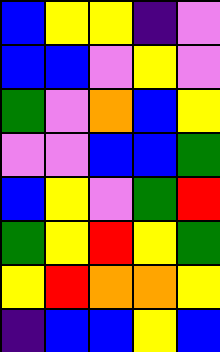[["blue", "yellow", "yellow", "indigo", "violet"], ["blue", "blue", "violet", "yellow", "violet"], ["green", "violet", "orange", "blue", "yellow"], ["violet", "violet", "blue", "blue", "green"], ["blue", "yellow", "violet", "green", "red"], ["green", "yellow", "red", "yellow", "green"], ["yellow", "red", "orange", "orange", "yellow"], ["indigo", "blue", "blue", "yellow", "blue"]]